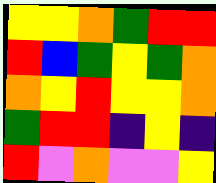[["yellow", "yellow", "orange", "green", "red", "red"], ["red", "blue", "green", "yellow", "green", "orange"], ["orange", "yellow", "red", "yellow", "yellow", "orange"], ["green", "red", "red", "indigo", "yellow", "indigo"], ["red", "violet", "orange", "violet", "violet", "yellow"]]